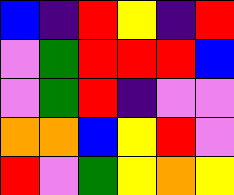[["blue", "indigo", "red", "yellow", "indigo", "red"], ["violet", "green", "red", "red", "red", "blue"], ["violet", "green", "red", "indigo", "violet", "violet"], ["orange", "orange", "blue", "yellow", "red", "violet"], ["red", "violet", "green", "yellow", "orange", "yellow"]]